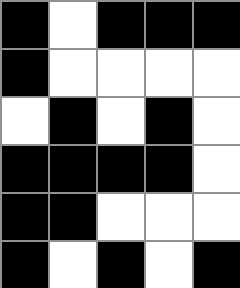[["black", "white", "black", "black", "black"], ["black", "white", "white", "white", "white"], ["white", "black", "white", "black", "white"], ["black", "black", "black", "black", "white"], ["black", "black", "white", "white", "white"], ["black", "white", "black", "white", "black"]]